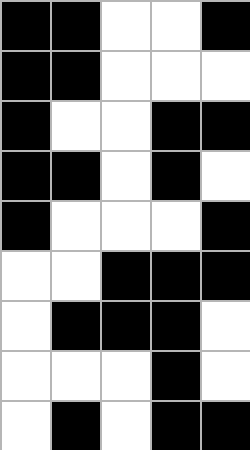[["black", "black", "white", "white", "black"], ["black", "black", "white", "white", "white"], ["black", "white", "white", "black", "black"], ["black", "black", "white", "black", "white"], ["black", "white", "white", "white", "black"], ["white", "white", "black", "black", "black"], ["white", "black", "black", "black", "white"], ["white", "white", "white", "black", "white"], ["white", "black", "white", "black", "black"]]